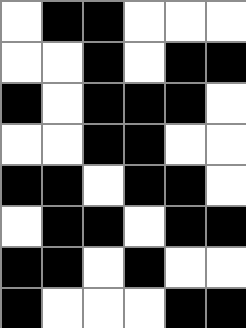[["white", "black", "black", "white", "white", "white"], ["white", "white", "black", "white", "black", "black"], ["black", "white", "black", "black", "black", "white"], ["white", "white", "black", "black", "white", "white"], ["black", "black", "white", "black", "black", "white"], ["white", "black", "black", "white", "black", "black"], ["black", "black", "white", "black", "white", "white"], ["black", "white", "white", "white", "black", "black"]]